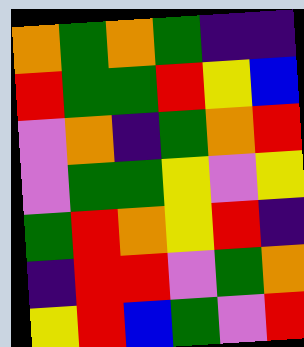[["orange", "green", "orange", "green", "indigo", "indigo"], ["red", "green", "green", "red", "yellow", "blue"], ["violet", "orange", "indigo", "green", "orange", "red"], ["violet", "green", "green", "yellow", "violet", "yellow"], ["green", "red", "orange", "yellow", "red", "indigo"], ["indigo", "red", "red", "violet", "green", "orange"], ["yellow", "red", "blue", "green", "violet", "red"]]